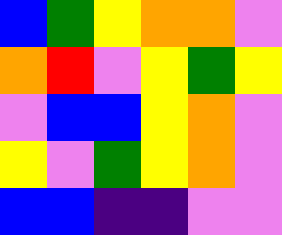[["blue", "green", "yellow", "orange", "orange", "violet"], ["orange", "red", "violet", "yellow", "green", "yellow"], ["violet", "blue", "blue", "yellow", "orange", "violet"], ["yellow", "violet", "green", "yellow", "orange", "violet"], ["blue", "blue", "indigo", "indigo", "violet", "violet"]]